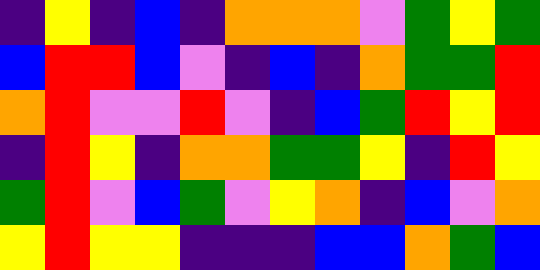[["indigo", "yellow", "indigo", "blue", "indigo", "orange", "orange", "orange", "violet", "green", "yellow", "green"], ["blue", "red", "red", "blue", "violet", "indigo", "blue", "indigo", "orange", "green", "green", "red"], ["orange", "red", "violet", "violet", "red", "violet", "indigo", "blue", "green", "red", "yellow", "red"], ["indigo", "red", "yellow", "indigo", "orange", "orange", "green", "green", "yellow", "indigo", "red", "yellow"], ["green", "red", "violet", "blue", "green", "violet", "yellow", "orange", "indigo", "blue", "violet", "orange"], ["yellow", "red", "yellow", "yellow", "indigo", "indigo", "indigo", "blue", "blue", "orange", "green", "blue"]]